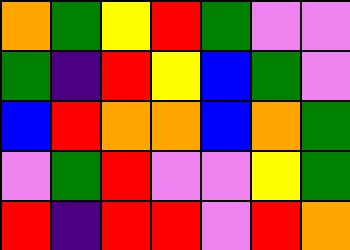[["orange", "green", "yellow", "red", "green", "violet", "violet"], ["green", "indigo", "red", "yellow", "blue", "green", "violet"], ["blue", "red", "orange", "orange", "blue", "orange", "green"], ["violet", "green", "red", "violet", "violet", "yellow", "green"], ["red", "indigo", "red", "red", "violet", "red", "orange"]]